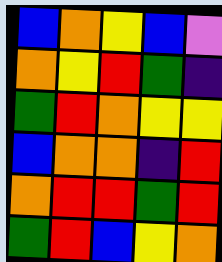[["blue", "orange", "yellow", "blue", "violet"], ["orange", "yellow", "red", "green", "indigo"], ["green", "red", "orange", "yellow", "yellow"], ["blue", "orange", "orange", "indigo", "red"], ["orange", "red", "red", "green", "red"], ["green", "red", "blue", "yellow", "orange"]]